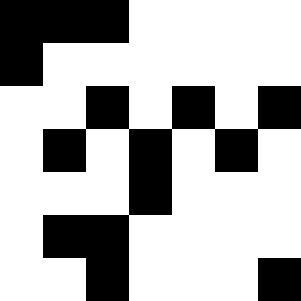[["black", "black", "black", "white", "white", "white", "white"], ["black", "white", "white", "white", "white", "white", "white"], ["white", "white", "black", "white", "black", "white", "black"], ["white", "black", "white", "black", "white", "black", "white"], ["white", "white", "white", "black", "white", "white", "white"], ["white", "black", "black", "white", "white", "white", "white"], ["white", "white", "black", "white", "white", "white", "black"]]